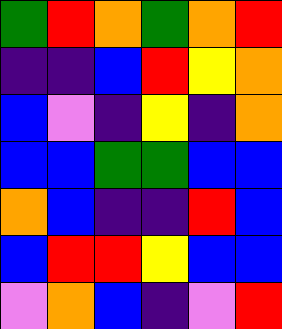[["green", "red", "orange", "green", "orange", "red"], ["indigo", "indigo", "blue", "red", "yellow", "orange"], ["blue", "violet", "indigo", "yellow", "indigo", "orange"], ["blue", "blue", "green", "green", "blue", "blue"], ["orange", "blue", "indigo", "indigo", "red", "blue"], ["blue", "red", "red", "yellow", "blue", "blue"], ["violet", "orange", "blue", "indigo", "violet", "red"]]